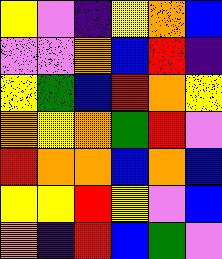[["yellow", "violet", "indigo", "yellow", "orange", "blue"], ["violet", "violet", "orange", "blue", "red", "indigo"], ["yellow", "green", "blue", "red", "orange", "yellow"], ["orange", "yellow", "orange", "green", "red", "violet"], ["red", "orange", "orange", "blue", "orange", "blue"], ["yellow", "yellow", "red", "yellow", "violet", "blue"], ["orange", "indigo", "red", "blue", "green", "violet"]]